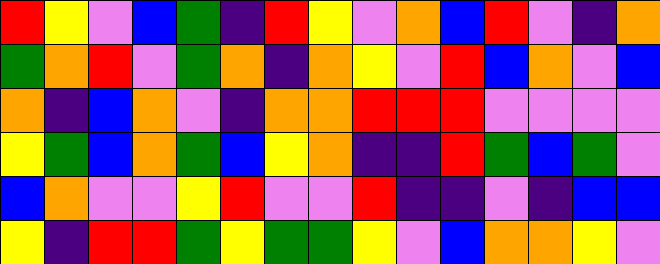[["red", "yellow", "violet", "blue", "green", "indigo", "red", "yellow", "violet", "orange", "blue", "red", "violet", "indigo", "orange"], ["green", "orange", "red", "violet", "green", "orange", "indigo", "orange", "yellow", "violet", "red", "blue", "orange", "violet", "blue"], ["orange", "indigo", "blue", "orange", "violet", "indigo", "orange", "orange", "red", "red", "red", "violet", "violet", "violet", "violet"], ["yellow", "green", "blue", "orange", "green", "blue", "yellow", "orange", "indigo", "indigo", "red", "green", "blue", "green", "violet"], ["blue", "orange", "violet", "violet", "yellow", "red", "violet", "violet", "red", "indigo", "indigo", "violet", "indigo", "blue", "blue"], ["yellow", "indigo", "red", "red", "green", "yellow", "green", "green", "yellow", "violet", "blue", "orange", "orange", "yellow", "violet"]]